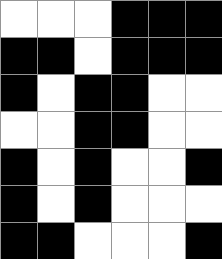[["white", "white", "white", "black", "black", "black"], ["black", "black", "white", "black", "black", "black"], ["black", "white", "black", "black", "white", "white"], ["white", "white", "black", "black", "white", "white"], ["black", "white", "black", "white", "white", "black"], ["black", "white", "black", "white", "white", "white"], ["black", "black", "white", "white", "white", "black"]]